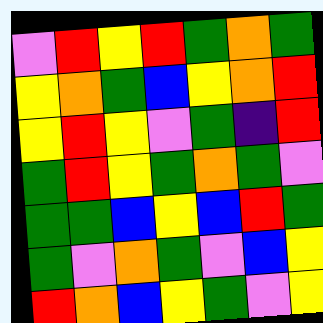[["violet", "red", "yellow", "red", "green", "orange", "green"], ["yellow", "orange", "green", "blue", "yellow", "orange", "red"], ["yellow", "red", "yellow", "violet", "green", "indigo", "red"], ["green", "red", "yellow", "green", "orange", "green", "violet"], ["green", "green", "blue", "yellow", "blue", "red", "green"], ["green", "violet", "orange", "green", "violet", "blue", "yellow"], ["red", "orange", "blue", "yellow", "green", "violet", "yellow"]]